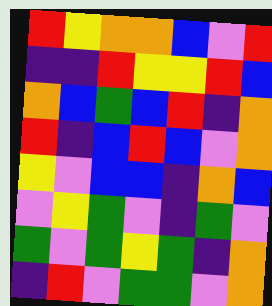[["red", "yellow", "orange", "orange", "blue", "violet", "red"], ["indigo", "indigo", "red", "yellow", "yellow", "red", "blue"], ["orange", "blue", "green", "blue", "red", "indigo", "orange"], ["red", "indigo", "blue", "red", "blue", "violet", "orange"], ["yellow", "violet", "blue", "blue", "indigo", "orange", "blue"], ["violet", "yellow", "green", "violet", "indigo", "green", "violet"], ["green", "violet", "green", "yellow", "green", "indigo", "orange"], ["indigo", "red", "violet", "green", "green", "violet", "orange"]]